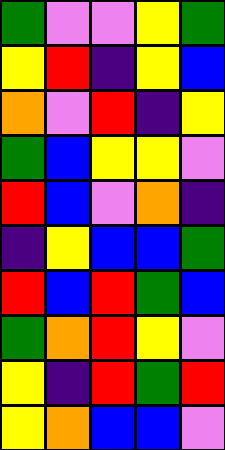[["green", "violet", "violet", "yellow", "green"], ["yellow", "red", "indigo", "yellow", "blue"], ["orange", "violet", "red", "indigo", "yellow"], ["green", "blue", "yellow", "yellow", "violet"], ["red", "blue", "violet", "orange", "indigo"], ["indigo", "yellow", "blue", "blue", "green"], ["red", "blue", "red", "green", "blue"], ["green", "orange", "red", "yellow", "violet"], ["yellow", "indigo", "red", "green", "red"], ["yellow", "orange", "blue", "blue", "violet"]]